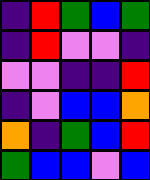[["indigo", "red", "green", "blue", "green"], ["indigo", "red", "violet", "violet", "indigo"], ["violet", "violet", "indigo", "indigo", "red"], ["indigo", "violet", "blue", "blue", "orange"], ["orange", "indigo", "green", "blue", "red"], ["green", "blue", "blue", "violet", "blue"]]